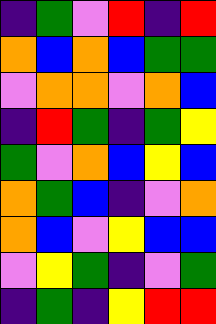[["indigo", "green", "violet", "red", "indigo", "red"], ["orange", "blue", "orange", "blue", "green", "green"], ["violet", "orange", "orange", "violet", "orange", "blue"], ["indigo", "red", "green", "indigo", "green", "yellow"], ["green", "violet", "orange", "blue", "yellow", "blue"], ["orange", "green", "blue", "indigo", "violet", "orange"], ["orange", "blue", "violet", "yellow", "blue", "blue"], ["violet", "yellow", "green", "indigo", "violet", "green"], ["indigo", "green", "indigo", "yellow", "red", "red"]]